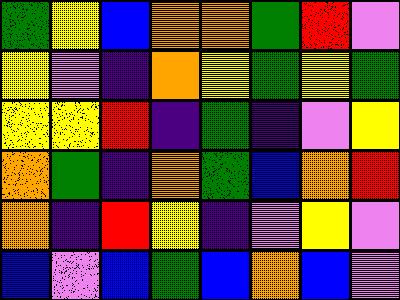[["green", "yellow", "blue", "orange", "orange", "green", "red", "violet"], ["yellow", "violet", "indigo", "orange", "yellow", "green", "yellow", "green"], ["yellow", "yellow", "red", "indigo", "green", "indigo", "violet", "yellow"], ["orange", "green", "indigo", "orange", "green", "blue", "orange", "red"], ["orange", "indigo", "red", "yellow", "indigo", "violet", "yellow", "violet"], ["blue", "violet", "blue", "green", "blue", "orange", "blue", "violet"]]